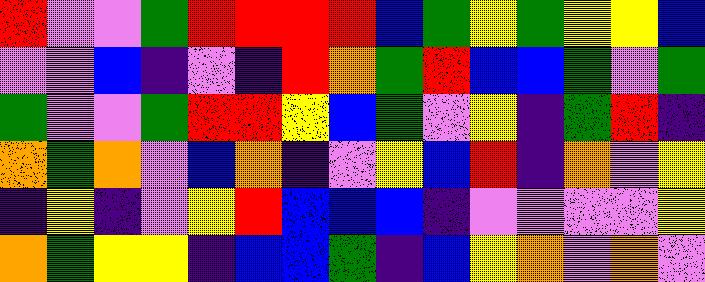[["red", "violet", "violet", "green", "red", "red", "red", "red", "blue", "green", "yellow", "green", "yellow", "yellow", "blue"], ["violet", "violet", "blue", "indigo", "violet", "indigo", "red", "orange", "green", "red", "blue", "blue", "green", "violet", "green"], ["green", "violet", "violet", "green", "red", "red", "yellow", "blue", "green", "violet", "yellow", "indigo", "green", "red", "indigo"], ["orange", "green", "orange", "violet", "blue", "orange", "indigo", "violet", "yellow", "blue", "red", "indigo", "orange", "violet", "yellow"], ["indigo", "yellow", "indigo", "violet", "yellow", "red", "blue", "blue", "blue", "indigo", "violet", "violet", "violet", "violet", "yellow"], ["orange", "green", "yellow", "yellow", "indigo", "blue", "blue", "green", "indigo", "blue", "yellow", "orange", "violet", "orange", "violet"]]